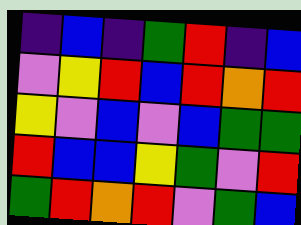[["indigo", "blue", "indigo", "green", "red", "indigo", "blue"], ["violet", "yellow", "red", "blue", "red", "orange", "red"], ["yellow", "violet", "blue", "violet", "blue", "green", "green"], ["red", "blue", "blue", "yellow", "green", "violet", "red"], ["green", "red", "orange", "red", "violet", "green", "blue"]]